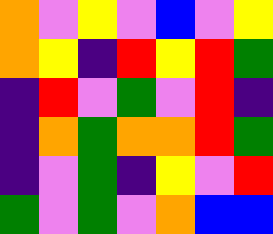[["orange", "violet", "yellow", "violet", "blue", "violet", "yellow"], ["orange", "yellow", "indigo", "red", "yellow", "red", "green"], ["indigo", "red", "violet", "green", "violet", "red", "indigo"], ["indigo", "orange", "green", "orange", "orange", "red", "green"], ["indigo", "violet", "green", "indigo", "yellow", "violet", "red"], ["green", "violet", "green", "violet", "orange", "blue", "blue"]]